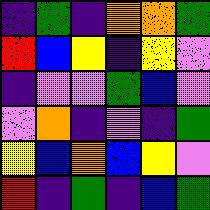[["indigo", "green", "indigo", "orange", "orange", "green"], ["red", "blue", "yellow", "indigo", "yellow", "violet"], ["indigo", "violet", "violet", "green", "blue", "violet"], ["violet", "orange", "indigo", "violet", "indigo", "green"], ["yellow", "blue", "orange", "blue", "yellow", "violet"], ["red", "indigo", "green", "indigo", "blue", "green"]]